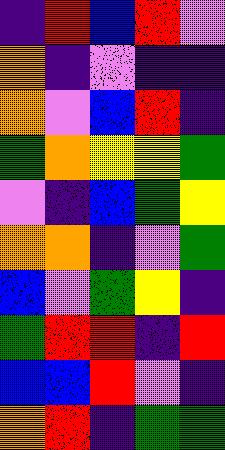[["indigo", "red", "blue", "red", "violet"], ["orange", "indigo", "violet", "indigo", "indigo"], ["orange", "violet", "blue", "red", "indigo"], ["green", "orange", "yellow", "yellow", "green"], ["violet", "indigo", "blue", "green", "yellow"], ["orange", "orange", "indigo", "violet", "green"], ["blue", "violet", "green", "yellow", "indigo"], ["green", "red", "red", "indigo", "red"], ["blue", "blue", "red", "violet", "indigo"], ["orange", "red", "indigo", "green", "green"]]